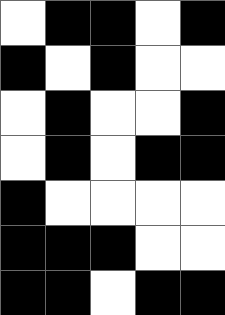[["white", "black", "black", "white", "black"], ["black", "white", "black", "white", "white"], ["white", "black", "white", "white", "black"], ["white", "black", "white", "black", "black"], ["black", "white", "white", "white", "white"], ["black", "black", "black", "white", "white"], ["black", "black", "white", "black", "black"]]